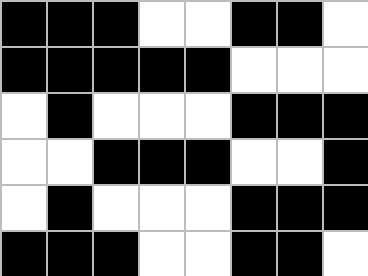[["black", "black", "black", "white", "white", "black", "black", "white"], ["black", "black", "black", "black", "black", "white", "white", "white"], ["white", "black", "white", "white", "white", "black", "black", "black"], ["white", "white", "black", "black", "black", "white", "white", "black"], ["white", "black", "white", "white", "white", "black", "black", "black"], ["black", "black", "black", "white", "white", "black", "black", "white"]]